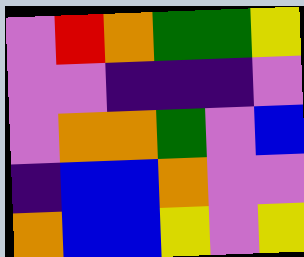[["violet", "red", "orange", "green", "green", "yellow"], ["violet", "violet", "indigo", "indigo", "indigo", "violet"], ["violet", "orange", "orange", "green", "violet", "blue"], ["indigo", "blue", "blue", "orange", "violet", "violet"], ["orange", "blue", "blue", "yellow", "violet", "yellow"]]